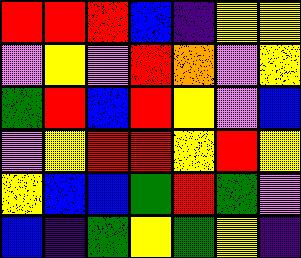[["red", "red", "red", "blue", "indigo", "yellow", "yellow"], ["violet", "yellow", "violet", "red", "orange", "violet", "yellow"], ["green", "red", "blue", "red", "yellow", "violet", "blue"], ["violet", "yellow", "red", "red", "yellow", "red", "yellow"], ["yellow", "blue", "blue", "green", "red", "green", "violet"], ["blue", "indigo", "green", "yellow", "green", "yellow", "indigo"]]